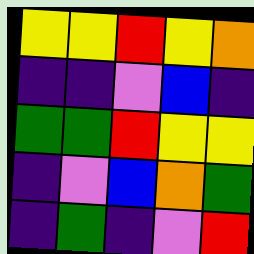[["yellow", "yellow", "red", "yellow", "orange"], ["indigo", "indigo", "violet", "blue", "indigo"], ["green", "green", "red", "yellow", "yellow"], ["indigo", "violet", "blue", "orange", "green"], ["indigo", "green", "indigo", "violet", "red"]]